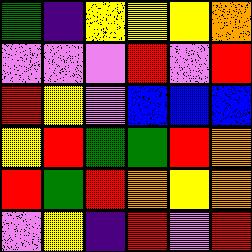[["green", "indigo", "yellow", "yellow", "yellow", "orange"], ["violet", "violet", "violet", "red", "violet", "red"], ["red", "yellow", "violet", "blue", "blue", "blue"], ["yellow", "red", "green", "green", "red", "orange"], ["red", "green", "red", "orange", "yellow", "orange"], ["violet", "yellow", "indigo", "red", "violet", "red"]]